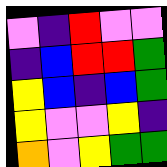[["violet", "indigo", "red", "violet", "violet"], ["indigo", "blue", "red", "red", "green"], ["yellow", "blue", "indigo", "blue", "green"], ["yellow", "violet", "violet", "yellow", "indigo"], ["orange", "violet", "yellow", "green", "green"]]